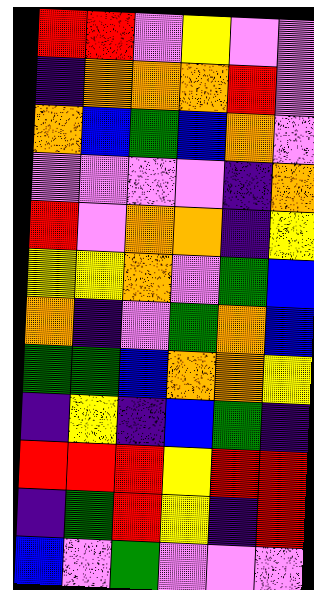[["red", "red", "violet", "yellow", "violet", "violet"], ["indigo", "orange", "orange", "orange", "red", "violet"], ["orange", "blue", "green", "blue", "orange", "violet"], ["violet", "violet", "violet", "violet", "indigo", "orange"], ["red", "violet", "orange", "orange", "indigo", "yellow"], ["yellow", "yellow", "orange", "violet", "green", "blue"], ["orange", "indigo", "violet", "green", "orange", "blue"], ["green", "green", "blue", "orange", "orange", "yellow"], ["indigo", "yellow", "indigo", "blue", "green", "indigo"], ["red", "red", "red", "yellow", "red", "red"], ["indigo", "green", "red", "yellow", "indigo", "red"], ["blue", "violet", "green", "violet", "violet", "violet"]]